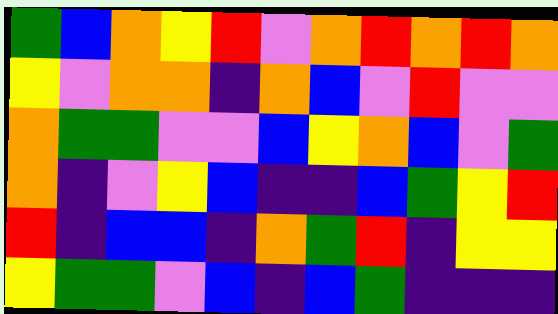[["green", "blue", "orange", "yellow", "red", "violet", "orange", "red", "orange", "red", "orange"], ["yellow", "violet", "orange", "orange", "indigo", "orange", "blue", "violet", "red", "violet", "violet"], ["orange", "green", "green", "violet", "violet", "blue", "yellow", "orange", "blue", "violet", "green"], ["orange", "indigo", "violet", "yellow", "blue", "indigo", "indigo", "blue", "green", "yellow", "red"], ["red", "indigo", "blue", "blue", "indigo", "orange", "green", "red", "indigo", "yellow", "yellow"], ["yellow", "green", "green", "violet", "blue", "indigo", "blue", "green", "indigo", "indigo", "indigo"]]